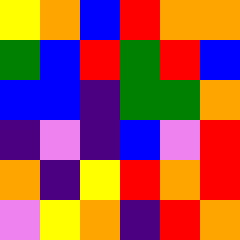[["yellow", "orange", "blue", "red", "orange", "orange"], ["green", "blue", "red", "green", "red", "blue"], ["blue", "blue", "indigo", "green", "green", "orange"], ["indigo", "violet", "indigo", "blue", "violet", "red"], ["orange", "indigo", "yellow", "red", "orange", "red"], ["violet", "yellow", "orange", "indigo", "red", "orange"]]